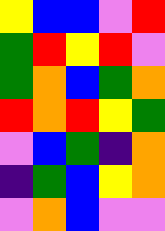[["yellow", "blue", "blue", "violet", "red"], ["green", "red", "yellow", "red", "violet"], ["green", "orange", "blue", "green", "orange"], ["red", "orange", "red", "yellow", "green"], ["violet", "blue", "green", "indigo", "orange"], ["indigo", "green", "blue", "yellow", "orange"], ["violet", "orange", "blue", "violet", "violet"]]